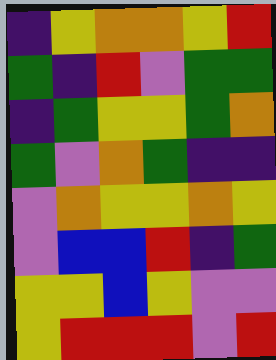[["indigo", "yellow", "orange", "orange", "yellow", "red"], ["green", "indigo", "red", "violet", "green", "green"], ["indigo", "green", "yellow", "yellow", "green", "orange"], ["green", "violet", "orange", "green", "indigo", "indigo"], ["violet", "orange", "yellow", "yellow", "orange", "yellow"], ["violet", "blue", "blue", "red", "indigo", "green"], ["yellow", "yellow", "blue", "yellow", "violet", "violet"], ["yellow", "red", "red", "red", "violet", "red"]]